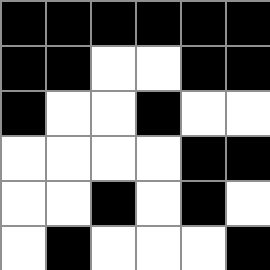[["black", "black", "black", "black", "black", "black"], ["black", "black", "white", "white", "black", "black"], ["black", "white", "white", "black", "white", "white"], ["white", "white", "white", "white", "black", "black"], ["white", "white", "black", "white", "black", "white"], ["white", "black", "white", "white", "white", "black"]]